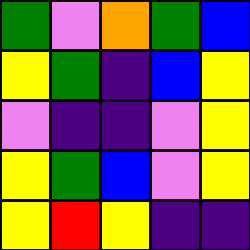[["green", "violet", "orange", "green", "blue"], ["yellow", "green", "indigo", "blue", "yellow"], ["violet", "indigo", "indigo", "violet", "yellow"], ["yellow", "green", "blue", "violet", "yellow"], ["yellow", "red", "yellow", "indigo", "indigo"]]